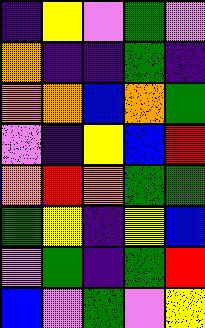[["indigo", "yellow", "violet", "green", "violet"], ["orange", "indigo", "indigo", "green", "indigo"], ["orange", "orange", "blue", "orange", "green"], ["violet", "indigo", "yellow", "blue", "red"], ["orange", "red", "orange", "green", "green"], ["green", "yellow", "indigo", "yellow", "blue"], ["violet", "green", "indigo", "green", "red"], ["blue", "violet", "green", "violet", "yellow"]]